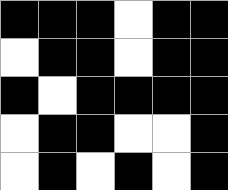[["black", "black", "black", "white", "black", "black"], ["white", "black", "black", "white", "black", "black"], ["black", "white", "black", "black", "black", "black"], ["white", "black", "black", "white", "white", "black"], ["white", "black", "white", "black", "white", "black"]]